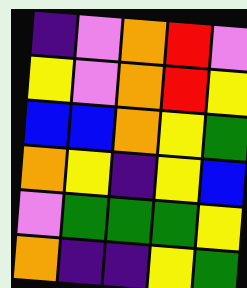[["indigo", "violet", "orange", "red", "violet"], ["yellow", "violet", "orange", "red", "yellow"], ["blue", "blue", "orange", "yellow", "green"], ["orange", "yellow", "indigo", "yellow", "blue"], ["violet", "green", "green", "green", "yellow"], ["orange", "indigo", "indigo", "yellow", "green"]]